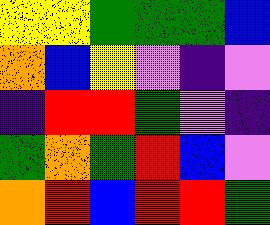[["yellow", "yellow", "green", "green", "green", "blue"], ["orange", "blue", "yellow", "violet", "indigo", "violet"], ["indigo", "red", "red", "green", "violet", "indigo"], ["green", "orange", "green", "red", "blue", "violet"], ["orange", "red", "blue", "red", "red", "green"]]